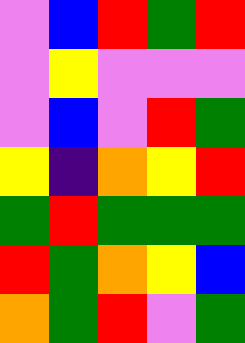[["violet", "blue", "red", "green", "red"], ["violet", "yellow", "violet", "violet", "violet"], ["violet", "blue", "violet", "red", "green"], ["yellow", "indigo", "orange", "yellow", "red"], ["green", "red", "green", "green", "green"], ["red", "green", "orange", "yellow", "blue"], ["orange", "green", "red", "violet", "green"]]